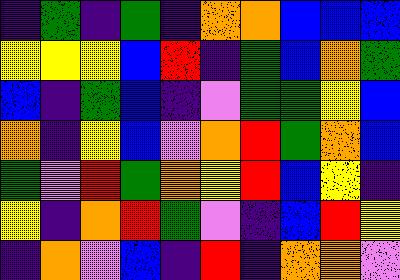[["indigo", "green", "indigo", "green", "indigo", "orange", "orange", "blue", "blue", "blue"], ["yellow", "yellow", "yellow", "blue", "red", "indigo", "green", "blue", "orange", "green"], ["blue", "indigo", "green", "blue", "indigo", "violet", "green", "green", "yellow", "blue"], ["orange", "indigo", "yellow", "blue", "violet", "orange", "red", "green", "orange", "blue"], ["green", "violet", "red", "green", "orange", "yellow", "red", "blue", "yellow", "indigo"], ["yellow", "indigo", "orange", "red", "green", "violet", "indigo", "blue", "red", "yellow"], ["indigo", "orange", "violet", "blue", "indigo", "red", "indigo", "orange", "orange", "violet"]]